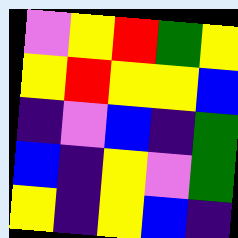[["violet", "yellow", "red", "green", "yellow"], ["yellow", "red", "yellow", "yellow", "blue"], ["indigo", "violet", "blue", "indigo", "green"], ["blue", "indigo", "yellow", "violet", "green"], ["yellow", "indigo", "yellow", "blue", "indigo"]]